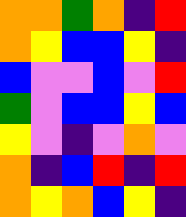[["orange", "orange", "green", "orange", "indigo", "red"], ["orange", "yellow", "blue", "blue", "yellow", "indigo"], ["blue", "violet", "violet", "blue", "violet", "red"], ["green", "violet", "blue", "blue", "yellow", "blue"], ["yellow", "violet", "indigo", "violet", "orange", "violet"], ["orange", "indigo", "blue", "red", "indigo", "red"], ["orange", "yellow", "orange", "blue", "yellow", "indigo"]]